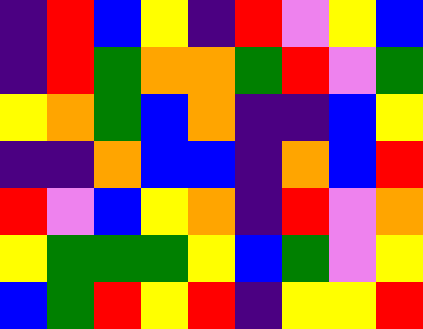[["indigo", "red", "blue", "yellow", "indigo", "red", "violet", "yellow", "blue"], ["indigo", "red", "green", "orange", "orange", "green", "red", "violet", "green"], ["yellow", "orange", "green", "blue", "orange", "indigo", "indigo", "blue", "yellow"], ["indigo", "indigo", "orange", "blue", "blue", "indigo", "orange", "blue", "red"], ["red", "violet", "blue", "yellow", "orange", "indigo", "red", "violet", "orange"], ["yellow", "green", "green", "green", "yellow", "blue", "green", "violet", "yellow"], ["blue", "green", "red", "yellow", "red", "indigo", "yellow", "yellow", "red"]]